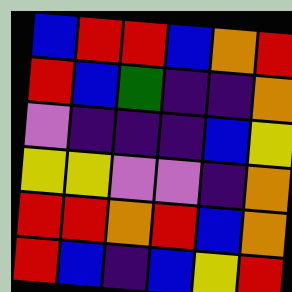[["blue", "red", "red", "blue", "orange", "red"], ["red", "blue", "green", "indigo", "indigo", "orange"], ["violet", "indigo", "indigo", "indigo", "blue", "yellow"], ["yellow", "yellow", "violet", "violet", "indigo", "orange"], ["red", "red", "orange", "red", "blue", "orange"], ["red", "blue", "indigo", "blue", "yellow", "red"]]